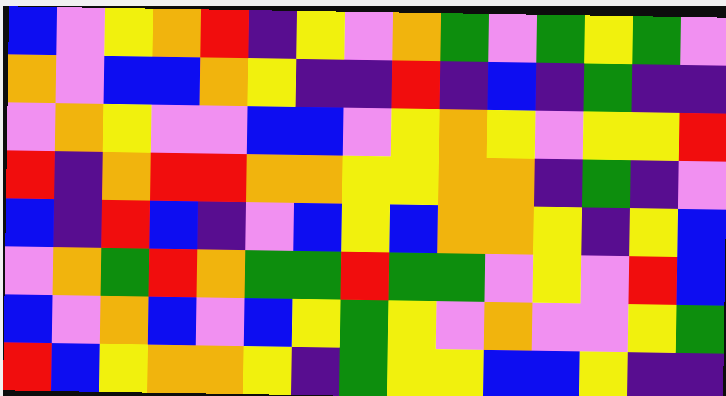[["blue", "violet", "yellow", "orange", "red", "indigo", "yellow", "violet", "orange", "green", "violet", "green", "yellow", "green", "violet"], ["orange", "violet", "blue", "blue", "orange", "yellow", "indigo", "indigo", "red", "indigo", "blue", "indigo", "green", "indigo", "indigo"], ["violet", "orange", "yellow", "violet", "violet", "blue", "blue", "violet", "yellow", "orange", "yellow", "violet", "yellow", "yellow", "red"], ["red", "indigo", "orange", "red", "red", "orange", "orange", "yellow", "yellow", "orange", "orange", "indigo", "green", "indigo", "violet"], ["blue", "indigo", "red", "blue", "indigo", "violet", "blue", "yellow", "blue", "orange", "orange", "yellow", "indigo", "yellow", "blue"], ["violet", "orange", "green", "red", "orange", "green", "green", "red", "green", "green", "violet", "yellow", "violet", "red", "blue"], ["blue", "violet", "orange", "blue", "violet", "blue", "yellow", "green", "yellow", "violet", "orange", "violet", "violet", "yellow", "green"], ["red", "blue", "yellow", "orange", "orange", "yellow", "indigo", "green", "yellow", "yellow", "blue", "blue", "yellow", "indigo", "indigo"]]